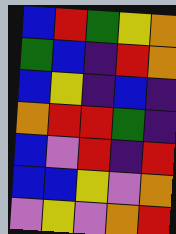[["blue", "red", "green", "yellow", "orange"], ["green", "blue", "indigo", "red", "orange"], ["blue", "yellow", "indigo", "blue", "indigo"], ["orange", "red", "red", "green", "indigo"], ["blue", "violet", "red", "indigo", "red"], ["blue", "blue", "yellow", "violet", "orange"], ["violet", "yellow", "violet", "orange", "red"]]